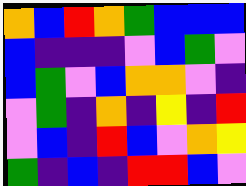[["orange", "blue", "red", "orange", "green", "blue", "blue", "blue"], ["blue", "indigo", "indigo", "indigo", "violet", "blue", "green", "violet"], ["blue", "green", "violet", "blue", "orange", "orange", "violet", "indigo"], ["violet", "green", "indigo", "orange", "indigo", "yellow", "indigo", "red"], ["violet", "blue", "indigo", "red", "blue", "violet", "orange", "yellow"], ["green", "indigo", "blue", "indigo", "red", "red", "blue", "violet"]]